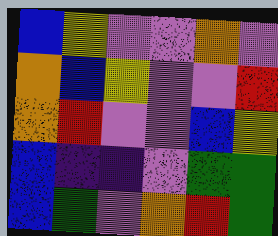[["blue", "yellow", "violet", "violet", "orange", "violet"], ["orange", "blue", "yellow", "violet", "violet", "red"], ["orange", "red", "violet", "violet", "blue", "yellow"], ["blue", "indigo", "indigo", "violet", "green", "green"], ["blue", "green", "violet", "orange", "red", "green"]]